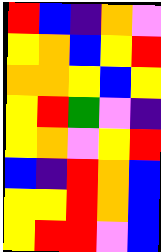[["red", "blue", "indigo", "orange", "violet"], ["yellow", "orange", "blue", "yellow", "red"], ["orange", "orange", "yellow", "blue", "yellow"], ["yellow", "red", "green", "violet", "indigo"], ["yellow", "orange", "violet", "yellow", "red"], ["blue", "indigo", "red", "orange", "blue"], ["yellow", "yellow", "red", "orange", "blue"], ["yellow", "red", "red", "violet", "blue"]]